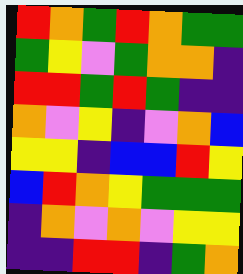[["red", "orange", "green", "red", "orange", "green", "green"], ["green", "yellow", "violet", "green", "orange", "orange", "indigo"], ["red", "red", "green", "red", "green", "indigo", "indigo"], ["orange", "violet", "yellow", "indigo", "violet", "orange", "blue"], ["yellow", "yellow", "indigo", "blue", "blue", "red", "yellow"], ["blue", "red", "orange", "yellow", "green", "green", "green"], ["indigo", "orange", "violet", "orange", "violet", "yellow", "yellow"], ["indigo", "indigo", "red", "red", "indigo", "green", "orange"]]